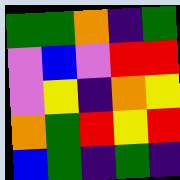[["green", "green", "orange", "indigo", "green"], ["violet", "blue", "violet", "red", "red"], ["violet", "yellow", "indigo", "orange", "yellow"], ["orange", "green", "red", "yellow", "red"], ["blue", "green", "indigo", "green", "indigo"]]